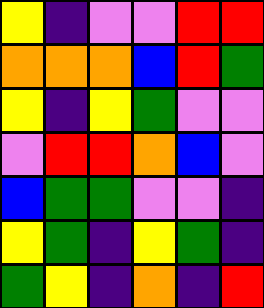[["yellow", "indigo", "violet", "violet", "red", "red"], ["orange", "orange", "orange", "blue", "red", "green"], ["yellow", "indigo", "yellow", "green", "violet", "violet"], ["violet", "red", "red", "orange", "blue", "violet"], ["blue", "green", "green", "violet", "violet", "indigo"], ["yellow", "green", "indigo", "yellow", "green", "indigo"], ["green", "yellow", "indigo", "orange", "indigo", "red"]]